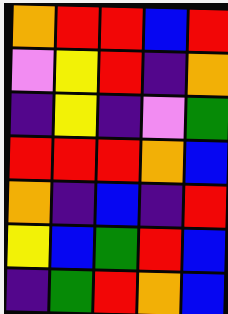[["orange", "red", "red", "blue", "red"], ["violet", "yellow", "red", "indigo", "orange"], ["indigo", "yellow", "indigo", "violet", "green"], ["red", "red", "red", "orange", "blue"], ["orange", "indigo", "blue", "indigo", "red"], ["yellow", "blue", "green", "red", "blue"], ["indigo", "green", "red", "orange", "blue"]]